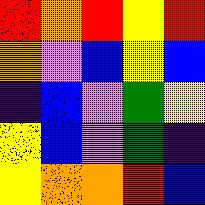[["red", "orange", "red", "yellow", "red"], ["orange", "violet", "blue", "yellow", "blue"], ["indigo", "blue", "violet", "green", "yellow"], ["yellow", "blue", "violet", "green", "indigo"], ["yellow", "orange", "orange", "red", "blue"]]